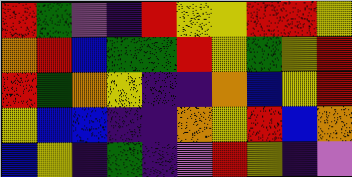[["red", "green", "violet", "indigo", "red", "yellow", "yellow", "red", "red", "yellow"], ["orange", "red", "blue", "green", "green", "red", "yellow", "green", "yellow", "red"], ["red", "green", "orange", "yellow", "indigo", "indigo", "orange", "blue", "yellow", "red"], ["yellow", "blue", "blue", "indigo", "indigo", "orange", "yellow", "red", "blue", "orange"], ["blue", "yellow", "indigo", "green", "indigo", "violet", "red", "yellow", "indigo", "violet"]]